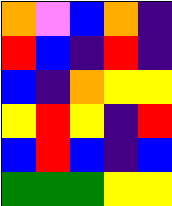[["orange", "violet", "blue", "orange", "indigo"], ["red", "blue", "indigo", "red", "indigo"], ["blue", "indigo", "orange", "yellow", "yellow"], ["yellow", "red", "yellow", "indigo", "red"], ["blue", "red", "blue", "indigo", "blue"], ["green", "green", "green", "yellow", "yellow"]]